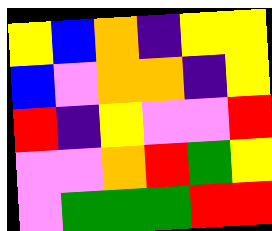[["yellow", "blue", "orange", "indigo", "yellow", "yellow"], ["blue", "violet", "orange", "orange", "indigo", "yellow"], ["red", "indigo", "yellow", "violet", "violet", "red"], ["violet", "violet", "orange", "red", "green", "yellow"], ["violet", "green", "green", "green", "red", "red"]]